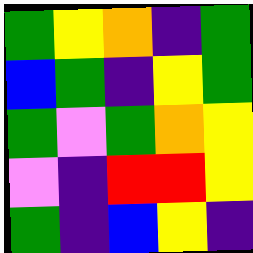[["green", "yellow", "orange", "indigo", "green"], ["blue", "green", "indigo", "yellow", "green"], ["green", "violet", "green", "orange", "yellow"], ["violet", "indigo", "red", "red", "yellow"], ["green", "indigo", "blue", "yellow", "indigo"]]